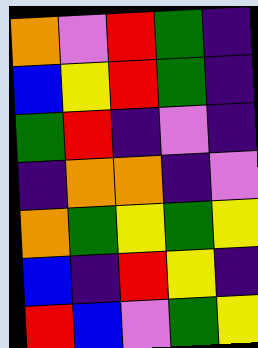[["orange", "violet", "red", "green", "indigo"], ["blue", "yellow", "red", "green", "indigo"], ["green", "red", "indigo", "violet", "indigo"], ["indigo", "orange", "orange", "indigo", "violet"], ["orange", "green", "yellow", "green", "yellow"], ["blue", "indigo", "red", "yellow", "indigo"], ["red", "blue", "violet", "green", "yellow"]]